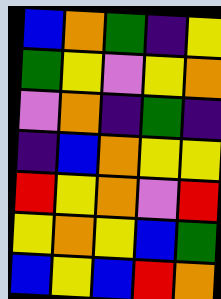[["blue", "orange", "green", "indigo", "yellow"], ["green", "yellow", "violet", "yellow", "orange"], ["violet", "orange", "indigo", "green", "indigo"], ["indigo", "blue", "orange", "yellow", "yellow"], ["red", "yellow", "orange", "violet", "red"], ["yellow", "orange", "yellow", "blue", "green"], ["blue", "yellow", "blue", "red", "orange"]]